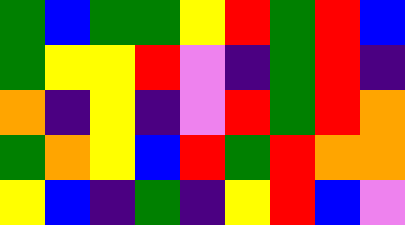[["green", "blue", "green", "green", "yellow", "red", "green", "red", "blue"], ["green", "yellow", "yellow", "red", "violet", "indigo", "green", "red", "indigo"], ["orange", "indigo", "yellow", "indigo", "violet", "red", "green", "red", "orange"], ["green", "orange", "yellow", "blue", "red", "green", "red", "orange", "orange"], ["yellow", "blue", "indigo", "green", "indigo", "yellow", "red", "blue", "violet"]]